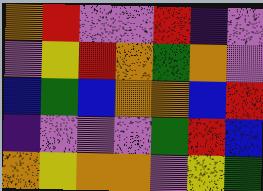[["orange", "red", "violet", "violet", "red", "indigo", "violet"], ["violet", "yellow", "red", "orange", "green", "orange", "violet"], ["blue", "green", "blue", "orange", "orange", "blue", "red"], ["indigo", "violet", "violet", "violet", "green", "red", "blue"], ["orange", "yellow", "orange", "orange", "violet", "yellow", "green"]]